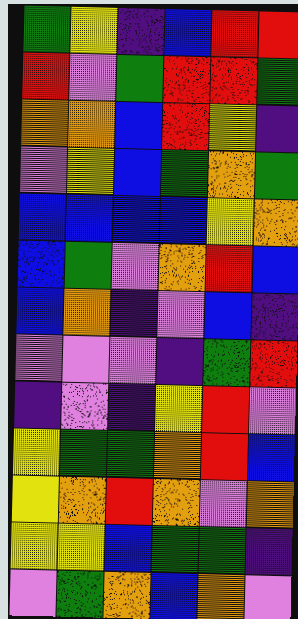[["green", "yellow", "indigo", "blue", "red", "red"], ["red", "violet", "green", "red", "red", "green"], ["orange", "orange", "blue", "red", "yellow", "indigo"], ["violet", "yellow", "blue", "green", "orange", "green"], ["blue", "blue", "blue", "blue", "yellow", "orange"], ["blue", "green", "violet", "orange", "red", "blue"], ["blue", "orange", "indigo", "violet", "blue", "indigo"], ["violet", "violet", "violet", "indigo", "green", "red"], ["indigo", "violet", "indigo", "yellow", "red", "violet"], ["yellow", "green", "green", "orange", "red", "blue"], ["yellow", "orange", "red", "orange", "violet", "orange"], ["yellow", "yellow", "blue", "green", "green", "indigo"], ["violet", "green", "orange", "blue", "orange", "violet"]]